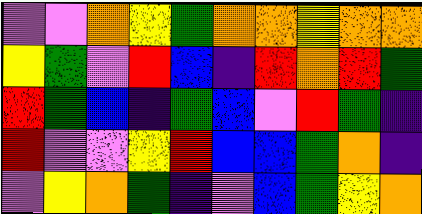[["violet", "violet", "orange", "yellow", "green", "orange", "orange", "yellow", "orange", "orange"], ["yellow", "green", "violet", "red", "blue", "indigo", "red", "orange", "red", "green"], ["red", "green", "blue", "indigo", "green", "blue", "violet", "red", "green", "indigo"], ["red", "violet", "violet", "yellow", "red", "blue", "blue", "green", "orange", "indigo"], ["violet", "yellow", "orange", "green", "indigo", "violet", "blue", "green", "yellow", "orange"]]